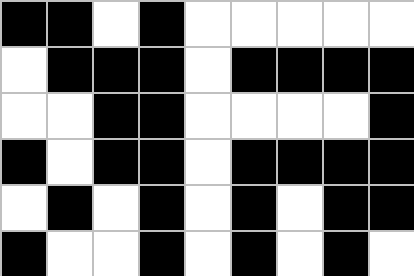[["black", "black", "white", "black", "white", "white", "white", "white", "white"], ["white", "black", "black", "black", "white", "black", "black", "black", "black"], ["white", "white", "black", "black", "white", "white", "white", "white", "black"], ["black", "white", "black", "black", "white", "black", "black", "black", "black"], ["white", "black", "white", "black", "white", "black", "white", "black", "black"], ["black", "white", "white", "black", "white", "black", "white", "black", "white"]]